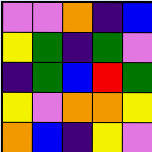[["violet", "violet", "orange", "indigo", "blue"], ["yellow", "green", "indigo", "green", "violet"], ["indigo", "green", "blue", "red", "green"], ["yellow", "violet", "orange", "orange", "yellow"], ["orange", "blue", "indigo", "yellow", "violet"]]